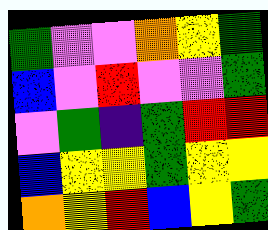[["green", "violet", "violet", "orange", "yellow", "green"], ["blue", "violet", "red", "violet", "violet", "green"], ["violet", "green", "indigo", "green", "red", "red"], ["blue", "yellow", "yellow", "green", "yellow", "yellow"], ["orange", "yellow", "red", "blue", "yellow", "green"]]